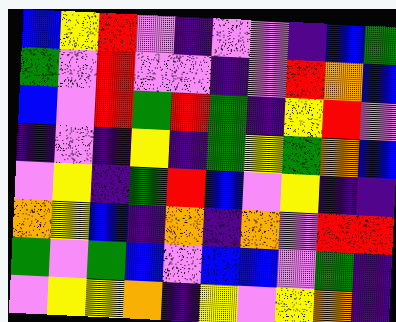[["blue", "yellow", "red", "violet", "indigo", "violet", "violet", "indigo", "blue", "green"], ["green", "violet", "red", "violet", "violet", "indigo", "violet", "red", "orange", "blue"], ["blue", "violet", "red", "green", "red", "green", "indigo", "yellow", "red", "violet"], ["indigo", "violet", "indigo", "yellow", "indigo", "green", "yellow", "green", "orange", "blue"], ["violet", "yellow", "indigo", "green", "red", "blue", "violet", "yellow", "indigo", "indigo"], ["orange", "yellow", "blue", "indigo", "orange", "indigo", "orange", "violet", "red", "red"], ["green", "violet", "green", "blue", "violet", "blue", "blue", "violet", "green", "indigo"], ["violet", "yellow", "yellow", "orange", "indigo", "yellow", "violet", "yellow", "orange", "indigo"]]